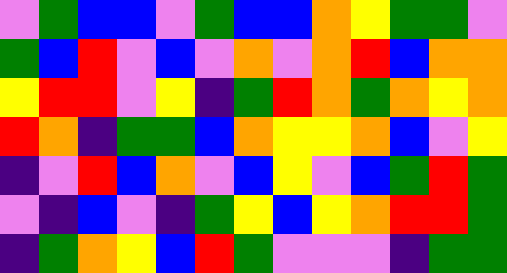[["violet", "green", "blue", "blue", "violet", "green", "blue", "blue", "orange", "yellow", "green", "green", "violet"], ["green", "blue", "red", "violet", "blue", "violet", "orange", "violet", "orange", "red", "blue", "orange", "orange"], ["yellow", "red", "red", "violet", "yellow", "indigo", "green", "red", "orange", "green", "orange", "yellow", "orange"], ["red", "orange", "indigo", "green", "green", "blue", "orange", "yellow", "yellow", "orange", "blue", "violet", "yellow"], ["indigo", "violet", "red", "blue", "orange", "violet", "blue", "yellow", "violet", "blue", "green", "red", "green"], ["violet", "indigo", "blue", "violet", "indigo", "green", "yellow", "blue", "yellow", "orange", "red", "red", "green"], ["indigo", "green", "orange", "yellow", "blue", "red", "green", "violet", "violet", "violet", "indigo", "green", "green"]]